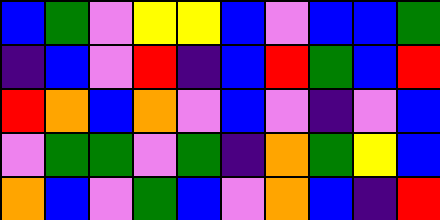[["blue", "green", "violet", "yellow", "yellow", "blue", "violet", "blue", "blue", "green"], ["indigo", "blue", "violet", "red", "indigo", "blue", "red", "green", "blue", "red"], ["red", "orange", "blue", "orange", "violet", "blue", "violet", "indigo", "violet", "blue"], ["violet", "green", "green", "violet", "green", "indigo", "orange", "green", "yellow", "blue"], ["orange", "blue", "violet", "green", "blue", "violet", "orange", "blue", "indigo", "red"]]